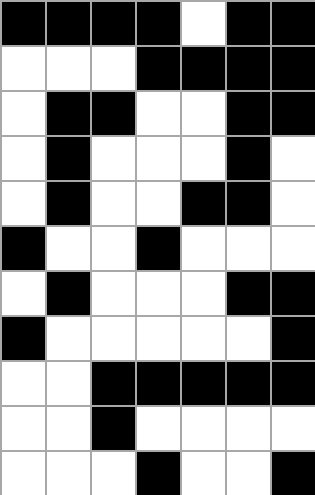[["black", "black", "black", "black", "white", "black", "black"], ["white", "white", "white", "black", "black", "black", "black"], ["white", "black", "black", "white", "white", "black", "black"], ["white", "black", "white", "white", "white", "black", "white"], ["white", "black", "white", "white", "black", "black", "white"], ["black", "white", "white", "black", "white", "white", "white"], ["white", "black", "white", "white", "white", "black", "black"], ["black", "white", "white", "white", "white", "white", "black"], ["white", "white", "black", "black", "black", "black", "black"], ["white", "white", "black", "white", "white", "white", "white"], ["white", "white", "white", "black", "white", "white", "black"]]